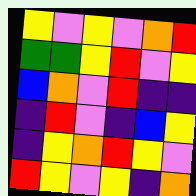[["yellow", "violet", "yellow", "violet", "orange", "red"], ["green", "green", "yellow", "red", "violet", "yellow"], ["blue", "orange", "violet", "red", "indigo", "indigo"], ["indigo", "red", "violet", "indigo", "blue", "yellow"], ["indigo", "yellow", "orange", "red", "yellow", "violet"], ["red", "yellow", "violet", "yellow", "indigo", "orange"]]